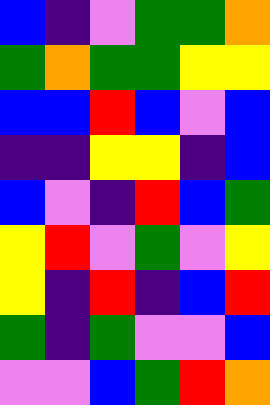[["blue", "indigo", "violet", "green", "green", "orange"], ["green", "orange", "green", "green", "yellow", "yellow"], ["blue", "blue", "red", "blue", "violet", "blue"], ["indigo", "indigo", "yellow", "yellow", "indigo", "blue"], ["blue", "violet", "indigo", "red", "blue", "green"], ["yellow", "red", "violet", "green", "violet", "yellow"], ["yellow", "indigo", "red", "indigo", "blue", "red"], ["green", "indigo", "green", "violet", "violet", "blue"], ["violet", "violet", "blue", "green", "red", "orange"]]